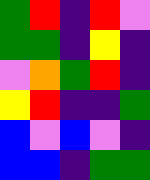[["green", "red", "indigo", "red", "violet"], ["green", "green", "indigo", "yellow", "indigo"], ["violet", "orange", "green", "red", "indigo"], ["yellow", "red", "indigo", "indigo", "green"], ["blue", "violet", "blue", "violet", "indigo"], ["blue", "blue", "indigo", "green", "green"]]